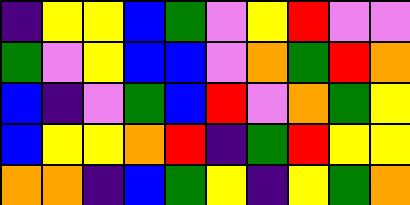[["indigo", "yellow", "yellow", "blue", "green", "violet", "yellow", "red", "violet", "violet"], ["green", "violet", "yellow", "blue", "blue", "violet", "orange", "green", "red", "orange"], ["blue", "indigo", "violet", "green", "blue", "red", "violet", "orange", "green", "yellow"], ["blue", "yellow", "yellow", "orange", "red", "indigo", "green", "red", "yellow", "yellow"], ["orange", "orange", "indigo", "blue", "green", "yellow", "indigo", "yellow", "green", "orange"]]